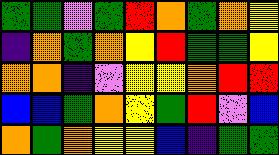[["green", "green", "violet", "green", "red", "orange", "green", "orange", "yellow"], ["indigo", "orange", "green", "orange", "yellow", "red", "green", "green", "yellow"], ["orange", "orange", "indigo", "violet", "yellow", "yellow", "orange", "red", "red"], ["blue", "blue", "green", "orange", "yellow", "green", "red", "violet", "blue"], ["orange", "green", "orange", "yellow", "yellow", "blue", "indigo", "green", "green"]]